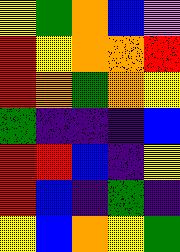[["yellow", "green", "orange", "blue", "violet"], ["red", "yellow", "orange", "orange", "red"], ["red", "orange", "green", "orange", "yellow"], ["green", "indigo", "indigo", "indigo", "blue"], ["red", "red", "blue", "indigo", "yellow"], ["red", "blue", "indigo", "green", "indigo"], ["yellow", "blue", "orange", "yellow", "green"]]